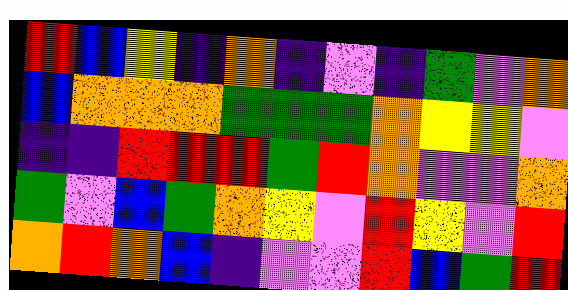[["red", "blue", "yellow", "indigo", "orange", "indigo", "violet", "indigo", "green", "violet", "orange"], ["blue", "orange", "orange", "orange", "green", "green", "green", "orange", "yellow", "yellow", "violet"], ["indigo", "indigo", "red", "red", "red", "green", "red", "orange", "violet", "violet", "orange"], ["green", "violet", "blue", "green", "orange", "yellow", "violet", "red", "yellow", "violet", "red"], ["orange", "red", "orange", "blue", "indigo", "violet", "violet", "red", "blue", "green", "red"]]